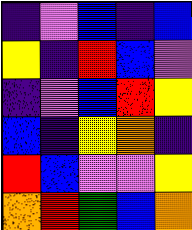[["indigo", "violet", "blue", "indigo", "blue"], ["yellow", "indigo", "red", "blue", "violet"], ["indigo", "violet", "blue", "red", "yellow"], ["blue", "indigo", "yellow", "orange", "indigo"], ["red", "blue", "violet", "violet", "yellow"], ["orange", "red", "green", "blue", "orange"]]